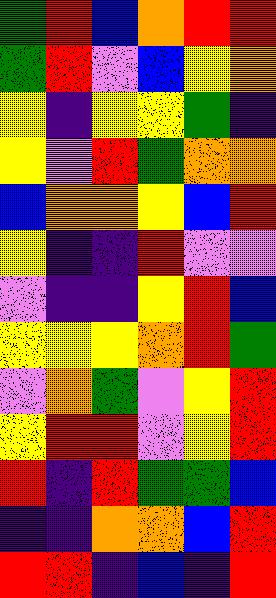[["green", "red", "blue", "orange", "red", "red"], ["green", "red", "violet", "blue", "yellow", "orange"], ["yellow", "indigo", "yellow", "yellow", "green", "indigo"], ["yellow", "violet", "red", "green", "orange", "orange"], ["blue", "orange", "orange", "yellow", "blue", "red"], ["yellow", "indigo", "indigo", "red", "violet", "violet"], ["violet", "indigo", "indigo", "yellow", "red", "blue"], ["yellow", "yellow", "yellow", "orange", "red", "green"], ["violet", "orange", "green", "violet", "yellow", "red"], ["yellow", "red", "red", "violet", "yellow", "red"], ["red", "indigo", "red", "green", "green", "blue"], ["indigo", "indigo", "orange", "orange", "blue", "red"], ["red", "red", "indigo", "blue", "indigo", "red"]]